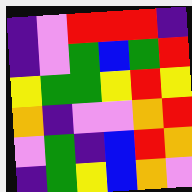[["indigo", "violet", "red", "red", "red", "indigo"], ["indigo", "violet", "green", "blue", "green", "red"], ["yellow", "green", "green", "yellow", "red", "yellow"], ["orange", "indigo", "violet", "violet", "orange", "red"], ["violet", "green", "indigo", "blue", "red", "orange"], ["indigo", "green", "yellow", "blue", "orange", "violet"]]